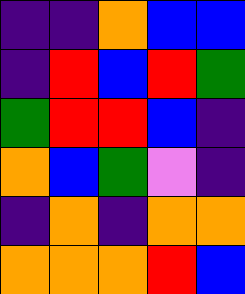[["indigo", "indigo", "orange", "blue", "blue"], ["indigo", "red", "blue", "red", "green"], ["green", "red", "red", "blue", "indigo"], ["orange", "blue", "green", "violet", "indigo"], ["indigo", "orange", "indigo", "orange", "orange"], ["orange", "orange", "orange", "red", "blue"]]